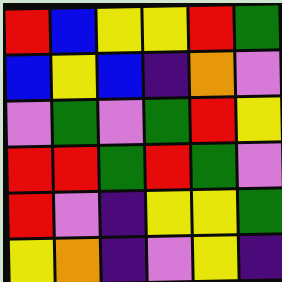[["red", "blue", "yellow", "yellow", "red", "green"], ["blue", "yellow", "blue", "indigo", "orange", "violet"], ["violet", "green", "violet", "green", "red", "yellow"], ["red", "red", "green", "red", "green", "violet"], ["red", "violet", "indigo", "yellow", "yellow", "green"], ["yellow", "orange", "indigo", "violet", "yellow", "indigo"]]